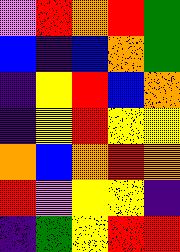[["violet", "red", "orange", "red", "green"], ["blue", "indigo", "blue", "orange", "green"], ["indigo", "yellow", "red", "blue", "orange"], ["indigo", "yellow", "red", "yellow", "yellow"], ["orange", "blue", "orange", "red", "orange"], ["red", "violet", "yellow", "yellow", "indigo"], ["indigo", "green", "yellow", "red", "red"]]